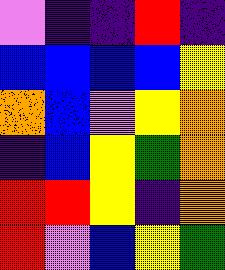[["violet", "indigo", "indigo", "red", "indigo"], ["blue", "blue", "blue", "blue", "yellow"], ["orange", "blue", "violet", "yellow", "orange"], ["indigo", "blue", "yellow", "green", "orange"], ["red", "red", "yellow", "indigo", "orange"], ["red", "violet", "blue", "yellow", "green"]]